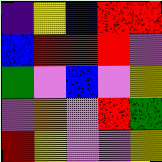[["indigo", "yellow", "blue", "red", "red"], ["blue", "red", "red", "red", "violet"], ["green", "violet", "blue", "violet", "yellow"], ["violet", "orange", "violet", "red", "green"], ["red", "yellow", "violet", "violet", "yellow"]]